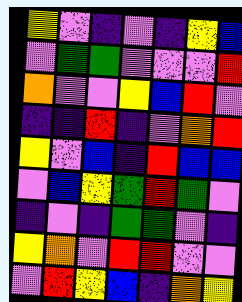[["yellow", "violet", "indigo", "violet", "indigo", "yellow", "blue"], ["violet", "green", "green", "violet", "violet", "violet", "red"], ["orange", "violet", "violet", "yellow", "blue", "red", "violet"], ["indigo", "indigo", "red", "indigo", "violet", "orange", "red"], ["yellow", "violet", "blue", "indigo", "red", "blue", "blue"], ["violet", "blue", "yellow", "green", "red", "green", "violet"], ["indigo", "violet", "indigo", "green", "green", "violet", "indigo"], ["yellow", "orange", "violet", "red", "red", "violet", "violet"], ["violet", "red", "yellow", "blue", "indigo", "orange", "yellow"]]